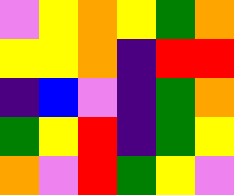[["violet", "yellow", "orange", "yellow", "green", "orange"], ["yellow", "yellow", "orange", "indigo", "red", "red"], ["indigo", "blue", "violet", "indigo", "green", "orange"], ["green", "yellow", "red", "indigo", "green", "yellow"], ["orange", "violet", "red", "green", "yellow", "violet"]]